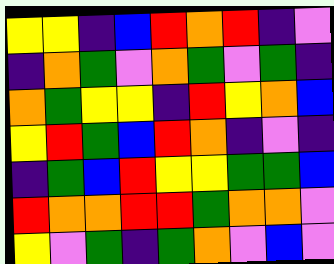[["yellow", "yellow", "indigo", "blue", "red", "orange", "red", "indigo", "violet"], ["indigo", "orange", "green", "violet", "orange", "green", "violet", "green", "indigo"], ["orange", "green", "yellow", "yellow", "indigo", "red", "yellow", "orange", "blue"], ["yellow", "red", "green", "blue", "red", "orange", "indigo", "violet", "indigo"], ["indigo", "green", "blue", "red", "yellow", "yellow", "green", "green", "blue"], ["red", "orange", "orange", "red", "red", "green", "orange", "orange", "violet"], ["yellow", "violet", "green", "indigo", "green", "orange", "violet", "blue", "violet"]]